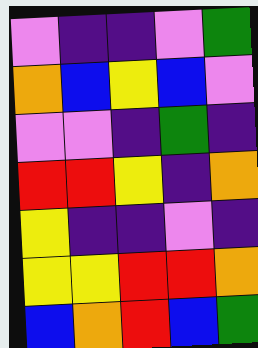[["violet", "indigo", "indigo", "violet", "green"], ["orange", "blue", "yellow", "blue", "violet"], ["violet", "violet", "indigo", "green", "indigo"], ["red", "red", "yellow", "indigo", "orange"], ["yellow", "indigo", "indigo", "violet", "indigo"], ["yellow", "yellow", "red", "red", "orange"], ["blue", "orange", "red", "blue", "green"]]